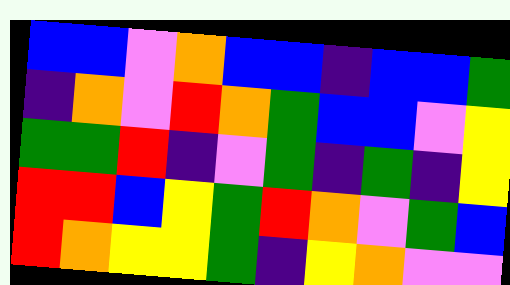[["blue", "blue", "violet", "orange", "blue", "blue", "indigo", "blue", "blue", "green"], ["indigo", "orange", "violet", "red", "orange", "green", "blue", "blue", "violet", "yellow"], ["green", "green", "red", "indigo", "violet", "green", "indigo", "green", "indigo", "yellow"], ["red", "red", "blue", "yellow", "green", "red", "orange", "violet", "green", "blue"], ["red", "orange", "yellow", "yellow", "green", "indigo", "yellow", "orange", "violet", "violet"]]